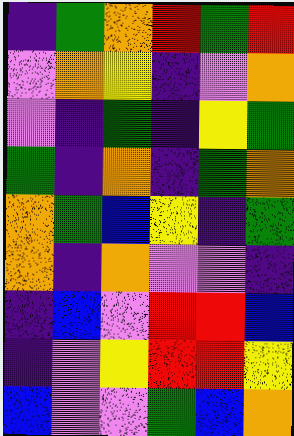[["indigo", "green", "orange", "red", "green", "red"], ["violet", "orange", "yellow", "indigo", "violet", "orange"], ["violet", "indigo", "green", "indigo", "yellow", "green"], ["green", "indigo", "orange", "indigo", "green", "orange"], ["orange", "green", "blue", "yellow", "indigo", "green"], ["orange", "indigo", "orange", "violet", "violet", "indigo"], ["indigo", "blue", "violet", "red", "red", "blue"], ["indigo", "violet", "yellow", "red", "red", "yellow"], ["blue", "violet", "violet", "green", "blue", "orange"]]